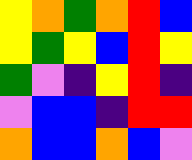[["yellow", "orange", "green", "orange", "red", "blue"], ["yellow", "green", "yellow", "blue", "red", "yellow"], ["green", "violet", "indigo", "yellow", "red", "indigo"], ["violet", "blue", "blue", "indigo", "red", "red"], ["orange", "blue", "blue", "orange", "blue", "violet"]]